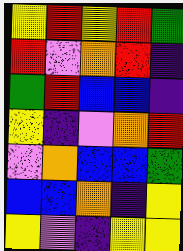[["yellow", "red", "yellow", "red", "green"], ["red", "violet", "orange", "red", "indigo"], ["green", "red", "blue", "blue", "indigo"], ["yellow", "indigo", "violet", "orange", "red"], ["violet", "orange", "blue", "blue", "green"], ["blue", "blue", "orange", "indigo", "yellow"], ["yellow", "violet", "indigo", "yellow", "yellow"]]